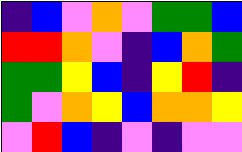[["indigo", "blue", "violet", "orange", "violet", "green", "green", "blue"], ["red", "red", "orange", "violet", "indigo", "blue", "orange", "green"], ["green", "green", "yellow", "blue", "indigo", "yellow", "red", "indigo"], ["green", "violet", "orange", "yellow", "blue", "orange", "orange", "yellow"], ["violet", "red", "blue", "indigo", "violet", "indigo", "violet", "violet"]]